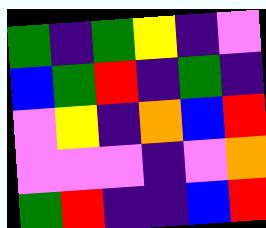[["green", "indigo", "green", "yellow", "indigo", "violet"], ["blue", "green", "red", "indigo", "green", "indigo"], ["violet", "yellow", "indigo", "orange", "blue", "red"], ["violet", "violet", "violet", "indigo", "violet", "orange"], ["green", "red", "indigo", "indigo", "blue", "red"]]